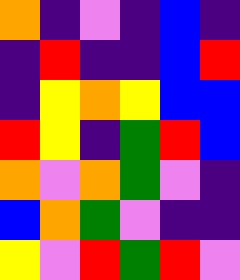[["orange", "indigo", "violet", "indigo", "blue", "indigo"], ["indigo", "red", "indigo", "indigo", "blue", "red"], ["indigo", "yellow", "orange", "yellow", "blue", "blue"], ["red", "yellow", "indigo", "green", "red", "blue"], ["orange", "violet", "orange", "green", "violet", "indigo"], ["blue", "orange", "green", "violet", "indigo", "indigo"], ["yellow", "violet", "red", "green", "red", "violet"]]